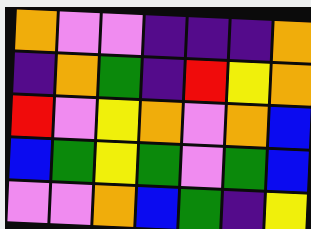[["orange", "violet", "violet", "indigo", "indigo", "indigo", "orange"], ["indigo", "orange", "green", "indigo", "red", "yellow", "orange"], ["red", "violet", "yellow", "orange", "violet", "orange", "blue"], ["blue", "green", "yellow", "green", "violet", "green", "blue"], ["violet", "violet", "orange", "blue", "green", "indigo", "yellow"]]